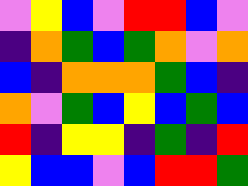[["violet", "yellow", "blue", "violet", "red", "red", "blue", "violet"], ["indigo", "orange", "green", "blue", "green", "orange", "violet", "orange"], ["blue", "indigo", "orange", "orange", "orange", "green", "blue", "indigo"], ["orange", "violet", "green", "blue", "yellow", "blue", "green", "blue"], ["red", "indigo", "yellow", "yellow", "indigo", "green", "indigo", "red"], ["yellow", "blue", "blue", "violet", "blue", "red", "red", "green"]]